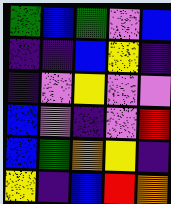[["green", "blue", "green", "violet", "blue"], ["indigo", "indigo", "blue", "yellow", "indigo"], ["indigo", "violet", "yellow", "violet", "violet"], ["blue", "violet", "indigo", "violet", "red"], ["blue", "green", "orange", "yellow", "indigo"], ["yellow", "indigo", "blue", "red", "orange"]]